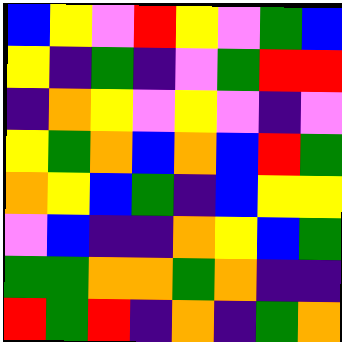[["blue", "yellow", "violet", "red", "yellow", "violet", "green", "blue"], ["yellow", "indigo", "green", "indigo", "violet", "green", "red", "red"], ["indigo", "orange", "yellow", "violet", "yellow", "violet", "indigo", "violet"], ["yellow", "green", "orange", "blue", "orange", "blue", "red", "green"], ["orange", "yellow", "blue", "green", "indigo", "blue", "yellow", "yellow"], ["violet", "blue", "indigo", "indigo", "orange", "yellow", "blue", "green"], ["green", "green", "orange", "orange", "green", "orange", "indigo", "indigo"], ["red", "green", "red", "indigo", "orange", "indigo", "green", "orange"]]